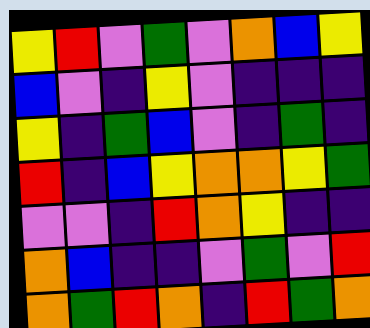[["yellow", "red", "violet", "green", "violet", "orange", "blue", "yellow"], ["blue", "violet", "indigo", "yellow", "violet", "indigo", "indigo", "indigo"], ["yellow", "indigo", "green", "blue", "violet", "indigo", "green", "indigo"], ["red", "indigo", "blue", "yellow", "orange", "orange", "yellow", "green"], ["violet", "violet", "indigo", "red", "orange", "yellow", "indigo", "indigo"], ["orange", "blue", "indigo", "indigo", "violet", "green", "violet", "red"], ["orange", "green", "red", "orange", "indigo", "red", "green", "orange"]]